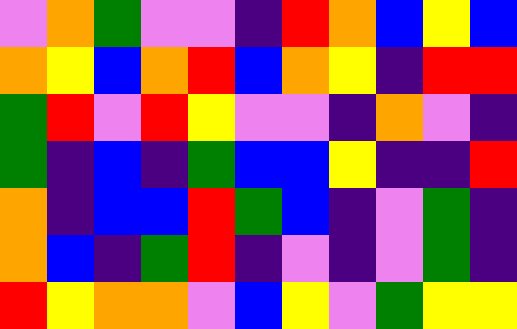[["violet", "orange", "green", "violet", "violet", "indigo", "red", "orange", "blue", "yellow", "blue"], ["orange", "yellow", "blue", "orange", "red", "blue", "orange", "yellow", "indigo", "red", "red"], ["green", "red", "violet", "red", "yellow", "violet", "violet", "indigo", "orange", "violet", "indigo"], ["green", "indigo", "blue", "indigo", "green", "blue", "blue", "yellow", "indigo", "indigo", "red"], ["orange", "indigo", "blue", "blue", "red", "green", "blue", "indigo", "violet", "green", "indigo"], ["orange", "blue", "indigo", "green", "red", "indigo", "violet", "indigo", "violet", "green", "indigo"], ["red", "yellow", "orange", "orange", "violet", "blue", "yellow", "violet", "green", "yellow", "yellow"]]